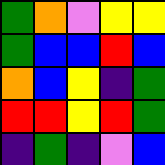[["green", "orange", "violet", "yellow", "yellow"], ["green", "blue", "blue", "red", "blue"], ["orange", "blue", "yellow", "indigo", "green"], ["red", "red", "yellow", "red", "green"], ["indigo", "green", "indigo", "violet", "blue"]]